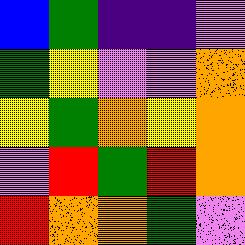[["blue", "green", "indigo", "indigo", "violet"], ["green", "yellow", "violet", "violet", "orange"], ["yellow", "green", "orange", "yellow", "orange"], ["violet", "red", "green", "red", "orange"], ["red", "orange", "orange", "green", "violet"]]